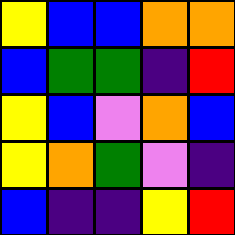[["yellow", "blue", "blue", "orange", "orange"], ["blue", "green", "green", "indigo", "red"], ["yellow", "blue", "violet", "orange", "blue"], ["yellow", "orange", "green", "violet", "indigo"], ["blue", "indigo", "indigo", "yellow", "red"]]